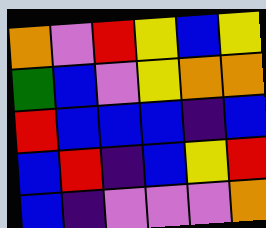[["orange", "violet", "red", "yellow", "blue", "yellow"], ["green", "blue", "violet", "yellow", "orange", "orange"], ["red", "blue", "blue", "blue", "indigo", "blue"], ["blue", "red", "indigo", "blue", "yellow", "red"], ["blue", "indigo", "violet", "violet", "violet", "orange"]]